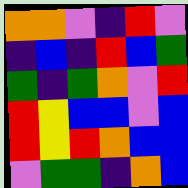[["orange", "orange", "violet", "indigo", "red", "violet"], ["indigo", "blue", "indigo", "red", "blue", "green"], ["green", "indigo", "green", "orange", "violet", "red"], ["red", "yellow", "blue", "blue", "violet", "blue"], ["red", "yellow", "red", "orange", "blue", "blue"], ["violet", "green", "green", "indigo", "orange", "blue"]]